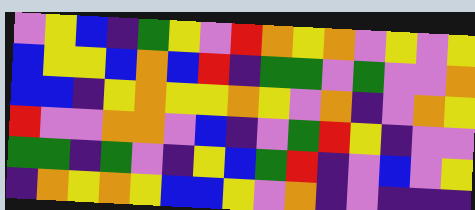[["violet", "yellow", "blue", "indigo", "green", "yellow", "violet", "red", "orange", "yellow", "orange", "violet", "yellow", "violet", "yellow"], ["blue", "yellow", "yellow", "blue", "orange", "blue", "red", "indigo", "green", "green", "violet", "green", "violet", "violet", "orange"], ["blue", "blue", "indigo", "yellow", "orange", "yellow", "yellow", "orange", "yellow", "violet", "orange", "indigo", "violet", "orange", "yellow"], ["red", "violet", "violet", "orange", "orange", "violet", "blue", "indigo", "violet", "green", "red", "yellow", "indigo", "violet", "violet"], ["green", "green", "indigo", "green", "violet", "indigo", "yellow", "blue", "green", "red", "indigo", "violet", "blue", "violet", "yellow"], ["indigo", "orange", "yellow", "orange", "yellow", "blue", "blue", "yellow", "violet", "orange", "indigo", "violet", "indigo", "indigo", "indigo"]]